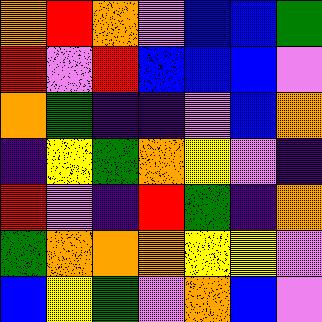[["orange", "red", "orange", "violet", "blue", "blue", "green"], ["red", "violet", "red", "blue", "blue", "blue", "violet"], ["orange", "green", "indigo", "indigo", "violet", "blue", "orange"], ["indigo", "yellow", "green", "orange", "yellow", "violet", "indigo"], ["red", "violet", "indigo", "red", "green", "indigo", "orange"], ["green", "orange", "orange", "orange", "yellow", "yellow", "violet"], ["blue", "yellow", "green", "violet", "orange", "blue", "violet"]]